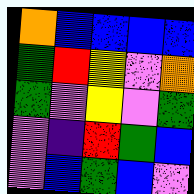[["orange", "blue", "blue", "blue", "blue"], ["green", "red", "yellow", "violet", "orange"], ["green", "violet", "yellow", "violet", "green"], ["violet", "indigo", "red", "green", "blue"], ["violet", "blue", "green", "blue", "violet"]]